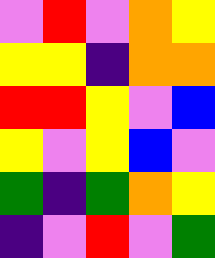[["violet", "red", "violet", "orange", "yellow"], ["yellow", "yellow", "indigo", "orange", "orange"], ["red", "red", "yellow", "violet", "blue"], ["yellow", "violet", "yellow", "blue", "violet"], ["green", "indigo", "green", "orange", "yellow"], ["indigo", "violet", "red", "violet", "green"]]